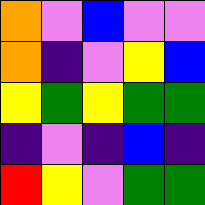[["orange", "violet", "blue", "violet", "violet"], ["orange", "indigo", "violet", "yellow", "blue"], ["yellow", "green", "yellow", "green", "green"], ["indigo", "violet", "indigo", "blue", "indigo"], ["red", "yellow", "violet", "green", "green"]]